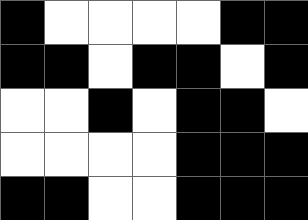[["black", "white", "white", "white", "white", "black", "black"], ["black", "black", "white", "black", "black", "white", "black"], ["white", "white", "black", "white", "black", "black", "white"], ["white", "white", "white", "white", "black", "black", "black"], ["black", "black", "white", "white", "black", "black", "black"]]